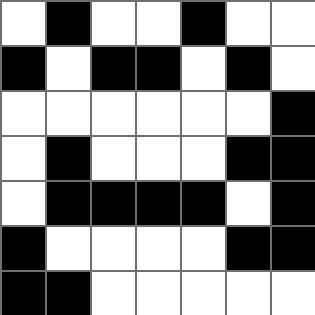[["white", "black", "white", "white", "black", "white", "white"], ["black", "white", "black", "black", "white", "black", "white"], ["white", "white", "white", "white", "white", "white", "black"], ["white", "black", "white", "white", "white", "black", "black"], ["white", "black", "black", "black", "black", "white", "black"], ["black", "white", "white", "white", "white", "black", "black"], ["black", "black", "white", "white", "white", "white", "white"]]